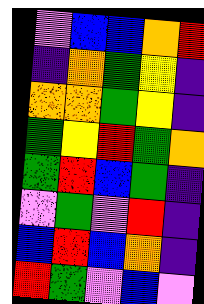[["violet", "blue", "blue", "orange", "red"], ["indigo", "orange", "green", "yellow", "indigo"], ["orange", "orange", "green", "yellow", "indigo"], ["green", "yellow", "red", "green", "orange"], ["green", "red", "blue", "green", "indigo"], ["violet", "green", "violet", "red", "indigo"], ["blue", "red", "blue", "orange", "indigo"], ["red", "green", "violet", "blue", "violet"]]